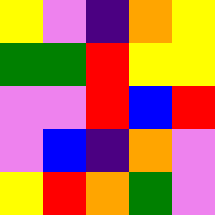[["yellow", "violet", "indigo", "orange", "yellow"], ["green", "green", "red", "yellow", "yellow"], ["violet", "violet", "red", "blue", "red"], ["violet", "blue", "indigo", "orange", "violet"], ["yellow", "red", "orange", "green", "violet"]]